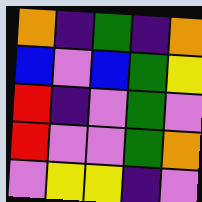[["orange", "indigo", "green", "indigo", "orange"], ["blue", "violet", "blue", "green", "yellow"], ["red", "indigo", "violet", "green", "violet"], ["red", "violet", "violet", "green", "orange"], ["violet", "yellow", "yellow", "indigo", "violet"]]